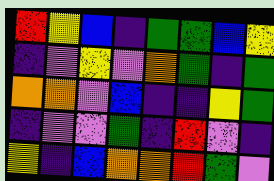[["red", "yellow", "blue", "indigo", "green", "green", "blue", "yellow"], ["indigo", "violet", "yellow", "violet", "orange", "green", "indigo", "green"], ["orange", "orange", "violet", "blue", "indigo", "indigo", "yellow", "green"], ["indigo", "violet", "violet", "green", "indigo", "red", "violet", "indigo"], ["yellow", "indigo", "blue", "orange", "orange", "red", "green", "violet"]]